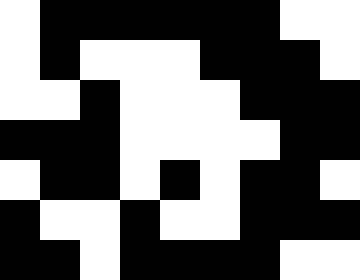[["white", "black", "black", "black", "black", "black", "black", "white", "white"], ["white", "black", "white", "white", "white", "black", "black", "black", "white"], ["white", "white", "black", "white", "white", "white", "black", "black", "black"], ["black", "black", "black", "white", "white", "white", "white", "black", "black"], ["white", "black", "black", "white", "black", "white", "black", "black", "white"], ["black", "white", "white", "black", "white", "white", "black", "black", "black"], ["black", "black", "white", "black", "black", "black", "black", "white", "white"]]